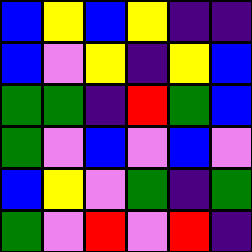[["blue", "yellow", "blue", "yellow", "indigo", "indigo"], ["blue", "violet", "yellow", "indigo", "yellow", "blue"], ["green", "green", "indigo", "red", "green", "blue"], ["green", "violet", "blue", "violet", "blue", "violet"], ["blue", "yellow", "violet", "green", "indigo", "green"], ["green", "violet", "red", "violet", "red", "indigo"]]